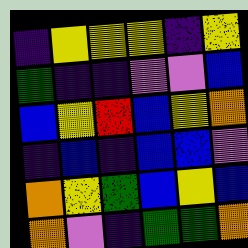[["indigo", "yellow", "yellow", "yellow", "indigo", "yellow"], ["green", "indigo", "indigo", "violet", "violet", "blue"], ["blue", "yellow", "red", "blue", "yellow", "orange"], ["indigo", "blue", "indigo", "blue", "blue", "violet"], ["orange", "yellow", "green", "blue", "yellow", "blue"], ["orange", "violet", "indigo", "green", "green", "orange"]]